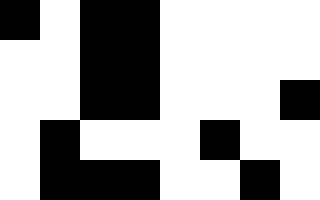[["black", "white", "black", "black", "white", "white", "white", "white"], ["white", "white", "black", "black", "white", "white", "white", "white"], ["white", "white", "black", "black", "white", "white", "white", "black"], ["white", "black", "white", "white", "white", "black", "white", "white"], ["white", "black", "black", "black", "white", "white", "black", "white"]]